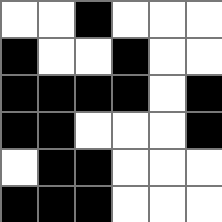[["white", "white", "black", "white", "white", "white"], ["black", "white", "white", "black", "white", "white"], ["black", "black", "black", "black", "white", "black"], ["black", "black", "white", "white", "white", "black"], ["white", "black", "black", "white", "white", "white"], ["black", "black", "black", "white", "white", "white"]]